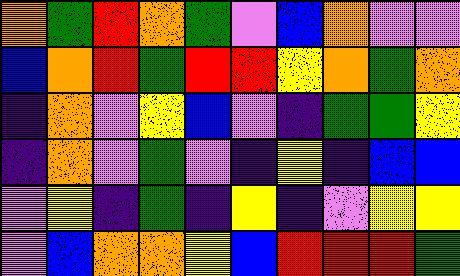[["orange", "green", "red", "orange", "green", "violet", "blue", "orange", "violet", "violet"], ["blue", "orange", "red", "green", "red", "red", "yellow", "orange", "green", "orange"], ["indigo", "orange", "violet", "yellow", "blue", "violet", "indigo", "green", "green", "yellow"], ["indigo", "orange", "violet", "green", "violet", "indigo", "yellow", "indigo", "blue", "blue"], ["violet", "yellow", "indigo", "green", "indigo", "yellow", "indigo", "violet", "yellow", "yellow"], ["violet", "blue", "orange", "orange", "yellow", "blue", "red", "red", "red", "green"]]